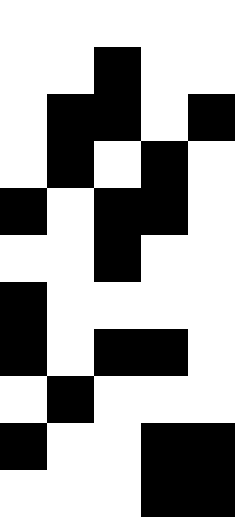[["white", "white", "white", "white", "white"], ["white", "white", "black", "white", "white"], ["white", "black", "black", "white", "black"], ["white", "black", "white", "black", "white"], ["black", "white", "black", "black", "white"], ["white", "white", "black", "white", "white"], ["black", "white", "white", "white", "white"], ["black", "white", "black", "black", "white"], ["white", "black", "white", "white", "white"], ["black", "white", "white", "black", "black"], ["white", "white", "white", "black", "black"]]